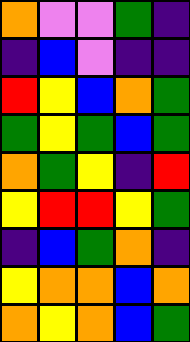[["orange", "violet", "violet", "green", "indigo"], ["indigo", "blue", "violet", "indigo", "indigo"], ["red", "yellow", "blue", "orange", "green"], ["green", "yellow", "green", "blue", "green"], ["orange", "green", "yellow", "indigo", "red"], ["yellow", "red", "red", "yellow", "green"], ["indigo", "blue", "green", "orange", "indigo"], ["yellow", "orange", "orange", "blue", "orange"], ["orange", "yellow", "orange", "blue", "green"]]